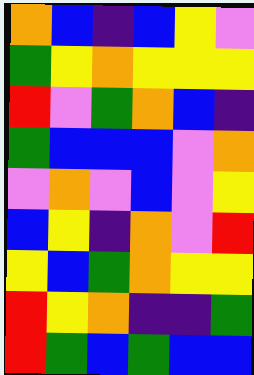[["orange", "blue", "indigo", "blue", "yellow", "violet"], ["green", "yellow", "orange", "yellow", "yellow", "yellow"], ["red", "violet", "green", "orange", "blue", "indigo"], ["green", "blue", "blue", "blue", "violet", "orange"], ["violet", "orange", "violet", "blue", "violet", "yellow"], ["blue", "yellow", "indigo", "orange", "violet", "red"], ["yellow", "blue", "green", "orange", "yellow", "yellow"], ["red", "yellow", "orange", "indigo", "indigo", "green"], ["red", "green", "blue", "green", "blue", "blue"]]